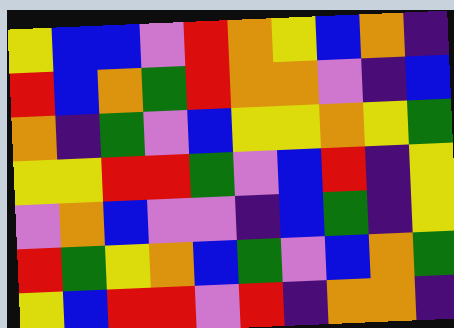[["yellow", "blue", "blue", "violet", "red", "orange", "yellow", "blue", "orange", "indigo"], ["red", "blue", "orange", "green", "red", "orange", "orange", "violet", "indigo", "blue"], ["orange", "indigo", "green", "violet", "blue", "yellow", "yellow", "orange", "yellow", "green"], ["yellow", "yellow", "red", "red", "green", "violet", "blue", "red", "indigo", "yellow"], ["violet", "orange", "blue", "violet", "violet", "indigo", "blue", "green", "indigo", "yellow"], ["red", "green", "yellow", "orange", "blue", "green", "violet", "blue", "orange", "green"], ["yellow", "blue", "red", "red", "violet", "red", "indigo", "orange", "orange", "indigo"]]